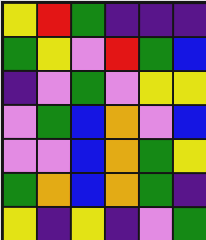[["yellow", "red", "green", "indigo", "indigo", "indigo"], ["green", "yellow", "violet", "red", "green", "blue"], ["indigo", "violet", "green", "violet", "yellow", "yellow"], ["violet", "green", "blue", "orange", "violet", "blue"], ["violet", "violet", "blue", "orange", "green", "yellow"], ["green", "orange", "blue", "orange", "green", "indigo"], ["yellow", "indigo", "yellow", "indigo", "violet", "green"]]